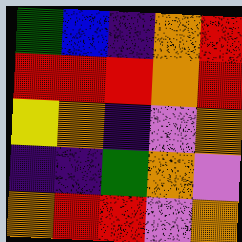[["green", "blue", "indigo", "orange", "red"], ["red", "red", "red", "orange", "red"], ["yellow", "orange", "indigo", "violet", "orange"], ["indigo", "indigo", "green", "orange", "violet"], ["orange", "red", "red", "violet", "orange"]]